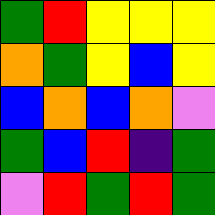[["green", "red", "yellow", "yellow", "yellow"], ["orange", "green", "yellow", "blue", "yellow"], ["blue", "orange", "blue", "orange", "violet"], ["green", "blue", "red", "indigo", "green"], ["violet", "red", "green", "red", "green"]]